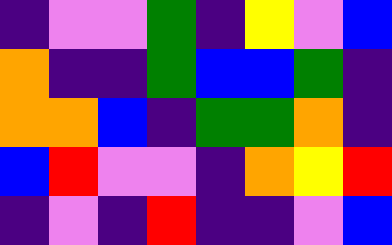[["indigo", "violet", "violet", "green", "indigo", "yellow", "violet", "blue"], ["orange", "indigo", "indigo", "green", "blue", "blue", "green", "indigo"], ["orange", "orange", "blue", "indigo", "green", "green", "orange", "indigo"], ["blue", "red", "violet", "violet", "indigo", "orange", "yellow", "red"], ["indigo", "violet", "indigo", "red", "indigo", "indigo", "violet", "blue"]]